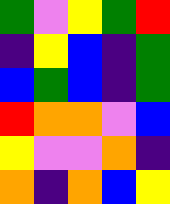[["green", "violet", "yellow", "green", "red"], ["indigo", "yellow", "blue", "indigo", "green"], ["blue", "green", "blue", "indigo", "green"], ["red", "orange", "orange", "violet", "blue"], ["yellow", "violet", "violet", "orange", "indigo"], ["orange", "indigo", "orange", "blue", "yellow"]]